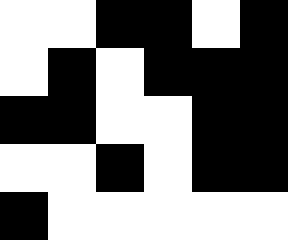[["white", "white", "black", "black", "white", "black"], ["white", "black", "white", "black", "black", "black"], ["black", "black", "white", "white", "black", "black"], ["white", "white", "black", "white", "black", "black"], ["black", "white", "white", "white", "white", "white"]]